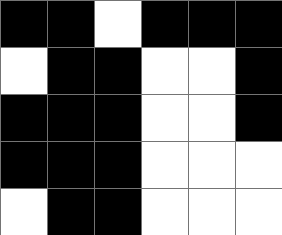[["black", "black", "white", "black", "black", "black"], ["white", "black", "black", "white", "white", "black"], ["black", "black", "black", "white", "white", "black"], ["black", "black", "black", "white", "white", "white"], ["white", "black", "black", "white", "white", "white"]]